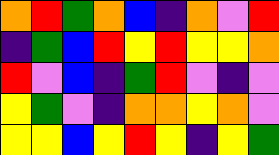[["orange", "red", "green", "orange", "blue", "indigo", "orange", "violet", "red"], ["indigo", "green", "blue", "red", "yellow", "red", "yellow", "yellow", "orange"], ["red", "violet", "blue", "indigo", "green", "red", "violet", "indigo", "violet"], ["yellow", "green", "violet", "indigo", "orange", "orange", "yellow", "orange", "violet"], ["yellow", "yellow", "blue", "yellow", "red", "yellow", "indigo", "yellow", "green"]]